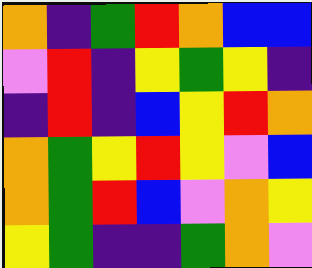[["orange", "indigo", "green", "red", "orange", "blue", "blue"], ["violet", "red", "indigo", "yellow", "green", "yellow", "indigo"], ["indigo", "red", "indigo", "blue", "yellow", "red", "orange"], ["orange", "green", "yellow", "red", "yellow", "violet", "blue"], ["orange", "green", "red", "blue", "violet", "orange", "yellow"], ["yellow", "green", "indigo", "indigo", "green", "orange", "violet"]]